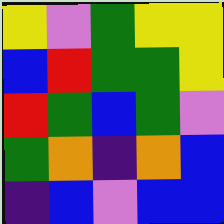[["yellow", "violet", "green", "yellow", "yellow"], ["blue", "red", "green", "green", "yellow"], ["red", "green", "blue", "green", "violet"], ["green", "orange", "indigo", "orange", "blue"], ["indigo", "blue", "violet", "blue", "blue"]]